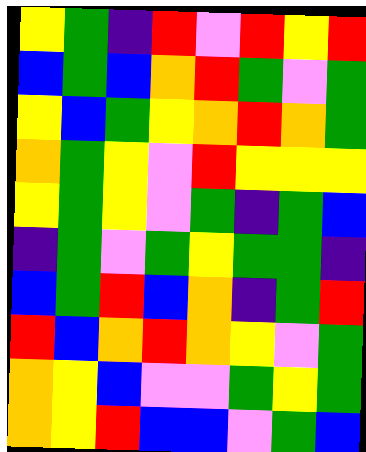[["yellow", "green", "indigo", "red", "violet", "red", "yellow", "red"], ["blue", "green", "blue", "orange", "red", "green", "violet", "green"], ["yellow", "blue", "green", "yellow", "orange", "red", "orange", "green"], ["orange", "green", "yellow", "violet", "red", "yellow", "yellow", "yellow"], ["yellow", "green", "yellow", "violet", "green", "indigo", "green", "blue"], ["indigo", "green", "violet", "green", "yellow", "green", "green", "indigo"], ["blue", "green", "red", "blue", "orange", "indigo", "green", "red"], ["red", "blue", "orange", "red", "orange", "yellow", "violet", "green"], ["orange", "yellow", "blue", "violet", "violet", "green", "yellow", "green"], ["orange", "yellow", "red", "blue", "blue", "violet", "green", "blue"]]